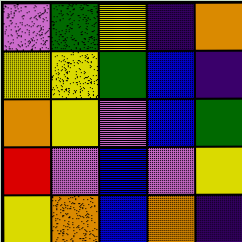[["violet", "green", "yellow", "indigo", "orange"], ["yellow", "yellow", "green", "blue", "indigo"], ["orange", "yellow", "violet", "blue", "green"], ["red", "violet", "blue", "violet", "yellow"], ["yellow", "orange", "blue", "orange", "indigo"]]